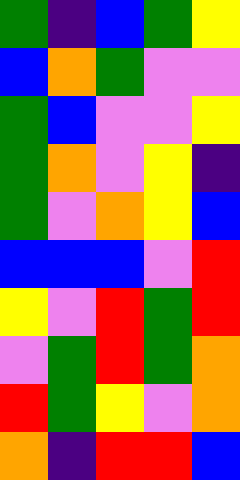[["green", "indigo", "blue", "green", "yellow"], ["blue", "orange", "green", "violet", "violet"], ["green", "blue", "violet", "violet", "yellow"], ["green", "orange", "violet", "yellow", "indigo"], ["green", "violet", "orange", "yellow", "blue"], ["blue", "blue", "blue", "violet", "red"], ["yellow", "violet", "red", "green", "red"], ["violet", "green", "red", "green", "orange"], ["red", "green", "yellow", "violet", "orange"], ["orange", "indigo", "red", "red", "blue"]]